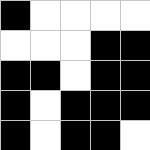[["black", "white", "white", "white", "white"], ["white", "white", "white", "black", "black"], ["black", "black", "white", "black", "black"], ["black", "white", "black", "black", "black"], ["black", "white", "black", "black", "white"]]